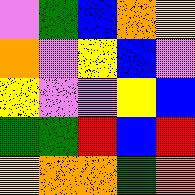[["violet", "green", "blue", "orange", "yellow"], ["orange", "violet", "yellow", "blue", "violet"], ["yellow", "violet", "violet", "yellow", "blue"], ["green", "green", "red", "blue", "red"], ["yellow", "orange", "orange", "green", "orange"]]